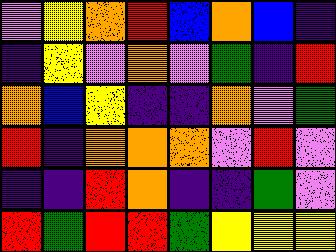[["violet", "yellow", "orange", "red", "blue", "orange", "blue", "indigo"], ["indigo", "yellow", "violet", "orange", "violet", "green", "indigo", "red"], ["orange", "blue", "yellow", "indigo", "indigo", "orange", "violet", "green"], ["red", "indigo", "orange", "orange", "orange", "violet", "red", "violet"], ["indigo", "indigo", "red", "orange", "indigo", "indigo", "green", "violet"], ["red", "green", "red", "red", "green", "yellow", "yellow", "yellow"]]